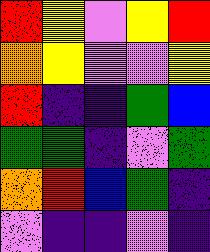[["red", "yellow", "violet", "yellow", "red"], ["orange", "yellow", "violet", "violet", "yellow"], ["red", "indigo", "indigo", "green", "blue"], ["green", "green", "indigo", "violet", "green"], ["orange", "red", "blue", "green", "indigo"], ["violet", "indigo", "indigo", "violet", "indigo"]]